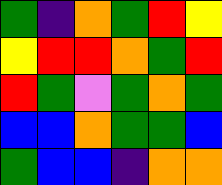[["green", "indigo", "orange", "green", "red", "yellow"], ["yellow", "red", "red", "orange", "green", "red"], ["red", "green", "violet", "green", "orange", "green"], ["blue", "blue", "orange", "green", "green", "blue"], ["green", "blue", "blue", "indigo", "orange", "orange"]]